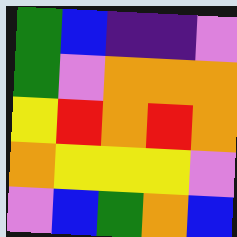[["green", "blue", "indigo", "indigo", "violet"], ["green", "violet", "orange", "orange", "orange"], ["yellow", "red", "orange", "red", "orange"], ["orange", "yellow", "yellow", "yellow", "violet"], ["violet", "blue", "green", "orange", "blue"]]